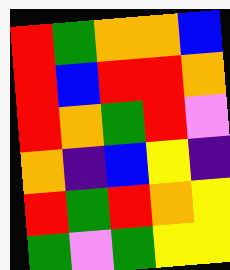[["red", "green", "orange", "orange", "blue"], ["red", "blue", "red", "red", "orange"], ["red", "orange", "green", "red", "violet"], ["orange", "indigo", "blue", "yellow", "indigo"], ["red", "green", "red", "orange", "yellow"], ["green", "violet", "green", "yellow", "yellow"]]